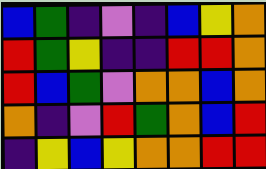[["blue", "green", "indigo", "violet", "indigo", "blue", "yellow", "orange"], ["red", "green", "yellow", "indigo", "indigo", "red", "red", "orange"], ["red", "blue", "green", "violet", "orange", "orange", "blue", "orange"], ["orange", "indigo", "violet", "red", "green", "orange", "blue", "red"], ["indigo", "yellow", "blue", "yellow", "orange", "orange", "red", "red"]]